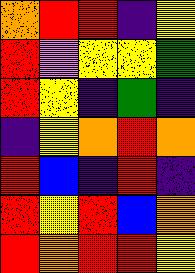[["orange", "red", "red", "indigo", "yellow"], ["red", "violet", "yellow", "yellow", "green"], ["red", "yellow", "indigo", "green", "indigo"], ["indigo", "yellow", "orange", "red", "orange"], ["red", "blue", "indigo", "red", "indigo"], ["red", "yellow", "red", "blue", "orange"], ["red", "orange", "red", "red", "yellow"]]